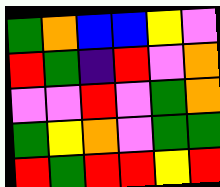[["green", "orange", "blue", "blue", "yellow", "violet"], ["red", "green", "indigo", "red", "violet", "orange"], ["violet", "violet", "red", "violet", "green", "orange"], ["green", "yellow", "orange", "violet", "green", "green"], ["red", "green", "red", "red", "yellow", "red"]]